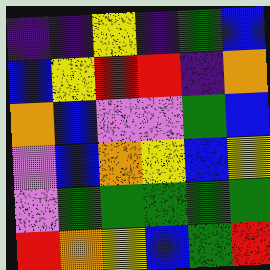[["indigo", "indigo", "yellow", "indigo", "green", "blue"], ["blue", "yellow", "red", "red", "indigo", "orange"], ["orange", "blue", "violet", "violet", "green", "blue"], ["violet", "blue", "orange", "yellow", "blue", "yellow"], ["violet", "green", "green", "green", "green", "green"], ["red", "orange", "yellow", "blue", "green", "red"]]